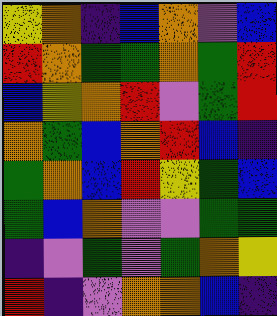[["yellow", "orange", "indigo", "blue", "orange", "violet", "blue"], ["red", "orange", "green", "green", "orange", "green", "red"], ["blue", "yellow", "orange", "red", "violet", "green", "red"], ["orange", "green", "blue", "orange", "red", "blue", "indigo"], ["green", "orange", "blue", "red", "yellow", "green", "blue"], ["green", "blue", "orange", "violet", "violet", "green", "green"], ["indigo", "violet", "green", "violet", "green", "orange", "yellow"], ["red", "indigo", "violet", "orange", "orange", "blue", "indigo"]]